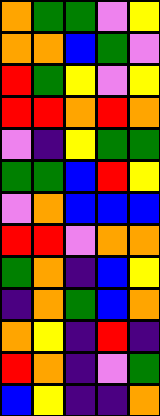[["orange", "green", "green", "violet", "yellow"], ["orange", "orange", "blue", "green", "violet"], ["red", "green", "yellow", "violet", "yellow"], ["red", "red", "orange", "red", "orange"], ["violet", "indigo", "yellow", "green", "green"], ["green", "green", "blue", "red", "yellow"], ["violet", "orange", "blue", "blue", "blue"], ["red", "red", "violet", "orange", "orange"], ["green", "orange", "indigo", "blue", "yellow"], ["indigo", "orange", "green", "blue", "orange"], ["orange", "yellow", "indigo", "red", "indigo"], ["red", "orange", "indigo", "violet", "green"], ["blue", "yellow", "indigo", "indigo", "orange"]]